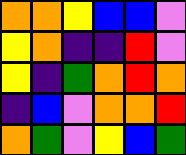[["orange", "orange", "yellow", "blue", "blue", "violet"], ["yellow", "orange", "indigo", "indigo", "red", "violet"], ["yellow", "indigo", "green", "orange", "red", "orange"], ["indigo", "blue", "violet", "orange", "orange", "red"], ["orange", "green", "violet", "yellow", "blue", "green"]]